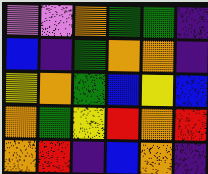[["violet", "violet", "orange", "green", "green", "indigo"], ["blue", "indigo", "green", "orange", "orange", "indigo"], ["yellow", "orange", "green", "blue", "yellow", "blue"], ["orange", "green", "yellow", "red", "orange", "red"], ["orange", "red", "indigo", "blue", "orange", "indigo"]]